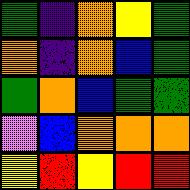[["green", "indigo", "orange", "yellow", "green"], ["orange", "indigo", "orange", "blue", "green"], ["green", "orange", "blue", "green", "green"], ["violet", "blue", "orange", "orange", "orange"], ["yellow", "red", "yellow", "red", "red"]]